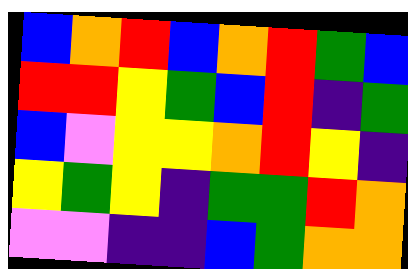[["blue", "orange", "red", "blue", "orange", "red", "green", "blue"], ["red", "red", "yellow", "green", "blue", "red", "indigo", "green"], ["blue", "violet", "yellow", "yellow", "orange", "red", "yellow", "indigo"], ["yellow", "green", "yellow", "indigo", "green", "green", "red", "orange"], ["violet", "violet", "indigo", "indigo", "blue", "green", "orange", "orange"]]